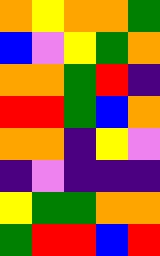[["orange", "yellow", "orange", "orange", "green"], ["blue", "violet", "yellow", "green", "orange"], ["orange", "orange", "green", "red", "indigo"], ["red", "red", "green", "blue", "orange"], ["orange", "orange", "indigo", "yellow", "violet"], ["indigo", "violet", "indigo", "indigo", "indigo"], ["yellow", "green", "green", "orange", "orange"], ["green", "red", "red", "blue", "red"]]